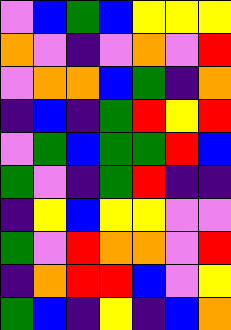[["violet", "blue", "green", "blue", "yellow", "yellow", "yellow"], ["orange", "violet", "indigo", "violet", "orange", "violet", "red"], ["violet", "orange", "orange", "blue", "green", "indigo", "orange"], ["indigo", "blue", "indigo", "green", "red", "yellow", "red"], ["violet", "green", "blue", "green", "green", "red", "blue"], ["green", "violet", "indigo", "green", "red", "indigo", "indigo"], ["indigo", "yellow", "blue", "yellow", "yellow", "violet", "violet"], ["green", "violet", "red", "orange", "orange", "violet", "red"], ["indigo", "orange", "red", "red", "blue", "violet", "yellow"], ["green", "blue", "indigo", "yellow", "indigo", "blue", "orange"]]